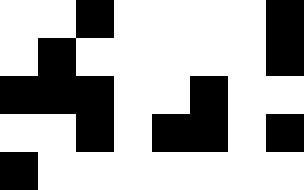[["white", "white", "black", "white", "white", "white", "white", "black"], ["white", "black", "white", "white", "white", "white", "white", "black"], ["black", "black", "black", "white", "white", "black", "white", "white"], ["white", "white", "black", "white", "black", "black", "white", "black"], ["black", "white", "white", "white", "white", "white", "white", "white"]]